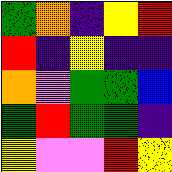[["green", "orange", "indigo", "yellow", "red"], ["red", "indigo", "yellow", "indigo", "indigo"], ["orange", "violet", "green", "green", "blue"], ["green", "red", "green", "green", "indigo"], ["yellow", "violet", "violet", "red", "yellow"]]